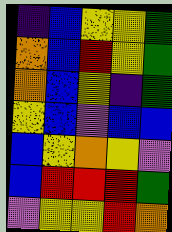[["indigo", "blue", "yellow", "yellow", "green"], ["orange", "blue", "red", "yellow", "green"], ["orange", "blue", "yellow", "indigo", "green"], ["yellow", "blue", "violet", "blue", "blue"], ["blue", "yellow", "orange", "yellow", "violet"], ["blue", "red", "red", "red", "green"], ["violet", "yellow", "yellow", "red", "orange"]]